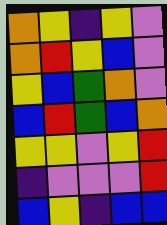[["orange", "yellow", "indigo", "yellow", "violet"], ["orange", "red", "yellow", "blue", "violet"], ["yellow", "blue", "green", "orange", "violet"], ["blue", "red", "green", "blue", "orange"], ["yellow", "yellow", "violet", "yellow", "red"], ["indigo", "violet", "violet", "violet", "red"], ["blue", "yellow", "indigo", "blue", "blue"]]